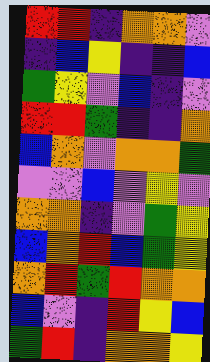[["red", "red", "indigo", "orange", "orange", "violet"], ["indigo", "blue", "yellow", "indigo", "indigo", "blue"], ["green", "yellow", "violet", "blue", "indigo", "violet"], ["red", "red", "green", "indigo", "indigo", "orange"], ["blue", "orange", "violet", "orange", "orange", "green"], ["violet", "violet", "blue", "violet", "yellow", "violet"], ["orange", "orange", "indigo", "violet", "green", "yellow"], ["blue", "orange", "red", "blue", "green", "yellow"], ["orange", "red", "green", "red", "orange", "orange"], ["blue", "violet", "indigo", "red", "yellow", "blue"], ["green", "red", "indigo", "orange", "orange", "yellow"]]